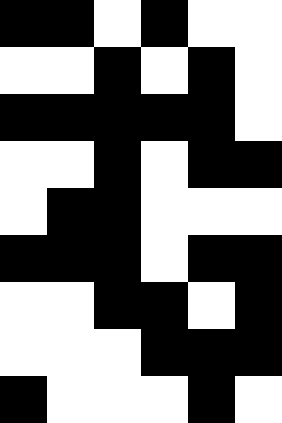[["black", "black", "white", "black", "white", "white"], ["white", "white", "black", "white", "black", "white"], ["black", "black", "black", "black", "black", "white"], ["white", "white", "black", "white", "black", "black"], ["white", "black", "black", "white", "white", "white"], ["black", "black", "black", "white", "black", "black"], ["white", "white", "black", "black", "white", "black"], ["white", "white", "white", "black", "black", "black"], ["black", "white", "white", "white", "black", "white"]]